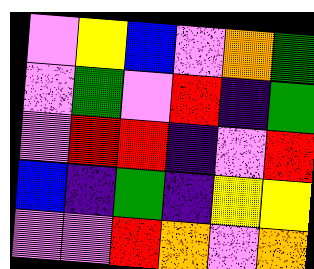[["violet", "yellow", "blue", "violet", "orange", "green"], ["violet", "green", "violet", "red", "indigo", "green"], ["violet", "red", "red", "indigo", "violet", "red"], ["blue", "indigo", "green", "indigo", "yellow", "yellow"], ["violet", "violet", "red", "orange", "violet", "orange"]]